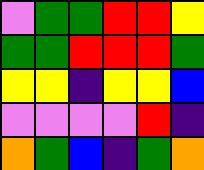[["violet", "green", "green", "red", "red", "yellow"], ["green", "green", "red", "red", "red", "green"], ["yellow", "yellow", "indigo", "yellow", "yellow", "blue"], ["violet", "violet", "violet", "violet", "red", "indigo"], ["orange", "green", "blue", "indigo", "green", "orange"]]